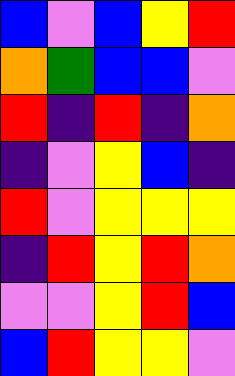[["blue", "violet", "blue", "yellow", "red"], ["orange", "green", "blue", "blue", "violet"], ["red", "indigo", "red", "indigo", "orange"], ["indigo", "violet", "yellow", "blue", "indigo"], ["red", "violet", "yellow", "yellow", "yellow"], ["indigo", "red", "yellow", "red", "orange"], ["violet", "violet", "yellow", "red", "blue"], ["blue", "red", "yellow", "yellow", "violet"]]